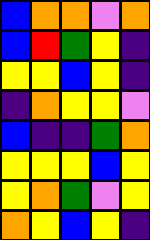[["blue", "orange", "orange", "violet", "orange"], ["blue", "red", "green", "yellow", "indigo"], ["yellow", "yellow", "blue", "yellow", "indigo"], ["indigo", "orange", "yellow", "yellow", "violet"], ["blue", "indigo", "indigo", "green", "orange"], ["yellow", "yellow", "yellow", "blue", "yellow"], ["yellow", "orange", "green", "violet", "yellow"], ["orange", "yellow", "blue", "yellow", "indigo"]]